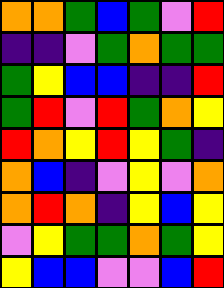[["orange", "orange", "green", "blue", "green", "violet", "red"], ["indigo", "indigo", "violet", "green", "orange", "green", "green"], ["green", "yellow", "blue", "blue", "indigo", "indigo", "red"], ["green", "red", "violet", "red", "green", "orange", "yellow"], ["red", "orange", "yellow", "red", "yellow", "green", "indigo"], ["orange", "blue", "indigo", "violet", "yellow", "violet", "orange"], ["orange", "red", "orange", "indigo", "yellow", "blue", "yellow"], ["violet", "yellow", "green", "green", "orange", "green", "yellow"], ["yellow", "blue", "blue", "violet", "violet", "blue", "red"]]